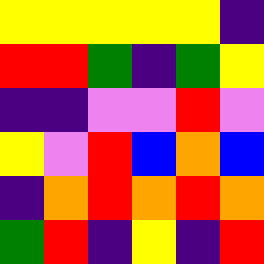[["yellow", "yellow", "yellow", "yellow", "yellow", "indigo"], ["red", "red", "green", "indigo", "green", "yellow"], ["indigo", "indigo", "violet", "violet", "red", "violet"], ["yellow", "violet", "red", "blue", "orange", "blue"], ["indigo", "orange", "red", "orange", "red", "orange"], ["green", "red", "indigo", "yellow", "indigo", "red"]]